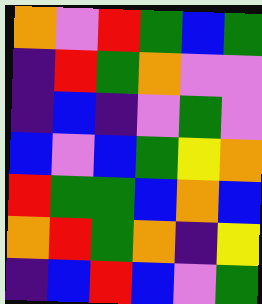[["orange", "violet", "red", "green", "blue", "green"], ["indigo", "red", "green", "orange", "violet", "violet"], ["indigo", "blue", "indigo", "violet", "green", "violet"], ["blue", "violet", "blue", "green", "yellow", "orange"], ["red", "green", "green", "blue", "orange", "blue"], ["orange", "red", "green", "orange", "indigo", "yellow"], ["indigo", "blue", "red", "blue", "violet", "green"]]